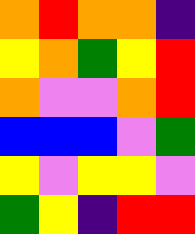[["orange", "red", "orange", "orange", "indigo"], ["yellow", "orange", "green", "yellow", "red"], ["orange", "violet", "violet", "orange", "red"], ["blue", "blue", "blue", "violet", "green"], ["yellow", "violet", "yellow", "yellow", "violet"], ["green", "yellow", "indigo", "red", "red"]]